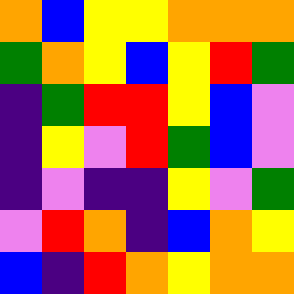[["orange", "blue", "yellow", "yellow", "orange", "orange", "orange"], ["green", "orange", "yellow", "blue", "yellow", "red", "green"], ["indigo", "green", "red", "red", "yellow", "blue", "violet"], ["indigo", "yellow", "violet", "red", "green", "blue", "violet"], ["indigo", "violet", "indigo", "indigo", "yellow", "violet", "green"], ["violet", "red", "orange", "indigo", "blue", "orange", "yellow"], ["blue", "indigo", "red", "orange", "yellow", "orange", "orange"]]